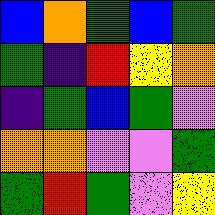[["blue", "orange", "green", "blue", "green"], ["green", "indigo", "red", "yellow", "orange"], ["indigo", "green", "blue", "green", "violet"], ["orange", "orange", "violet", "violet", "green"], ["green", "red", "green", "violet", "yellow"]]